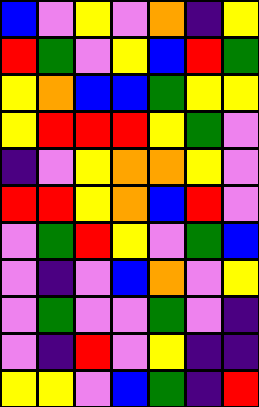[["blue", "violet", "yellow", "violet", "orange", "indigo", "yellow"], ["red", "green", "violet", "yellow", "blue", "red", "green"], ["yellow", "orange", "blue", "blue", "green", "yellow", "yellow"], ["yellow", "red", "red", "red", "yellow", "green", "violet"], ["indigo", "violet", "yellow", "orange", "orange", "yellow", "violet"], ["red", "red", "yellow", "orange", "blue", "red", "violet"], ["violet", "green", "red", "yellow", "violet", "green", "blue"], ["violet", "indigo", "violet", "blue", "orange", "violet", "yellow"], ["violet", "green", "violet", "violet", "green", "violet", "indigo"], ["violet", "indigo", "red", "violet", "yellow", "indigo", "indigo"], ["yellow", "yellow", "violet", "blue", "green", "indigo", "red"]]